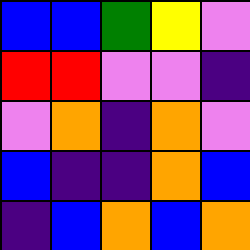[["blue", "blue", "green", "yellow", "violet"], ["red", "red", "violet", "violet", "indigo"], ["violet", "orange", "indigo", "orange", "violet"], ["blue", "indigo", "indigo", "orange", "blue"], ["indigo", "blue", "orange", "blue", "orange"]]